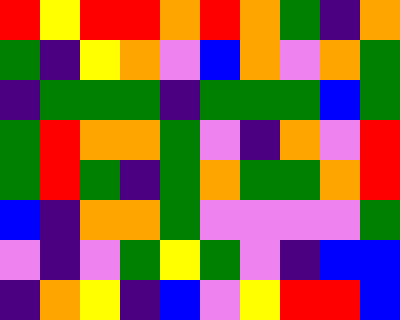[["red", "yellow", "red", "red", "orange", "red", "orange", "green", "indigo", "orange"], ["green", "indigo", "yellow", "orange", "violet", "blue", "orange", "violet", "orange", "green"], ["indigo", "green", "green", "green", "indigo", "green", "green", "green", "blue", "green"], ["green", "red", "orange", "orange", "green", "violet", "indigo", "orange", "violet", "red"], ["green", "red", "green", "indigo", "green", "orange", "green", "green", "orange", "red"], ["blue", "indigo", "orange", "orange", "green", "violet", "violet", "violet", "violet", "green"], ["violet", "indigo", "violet", "green", "yellow", "green", "violet", "indigo", "blue", "blue"], ["indigo", "orange", "yellow", "indigo", "blue", "violet", "yellow", "red", "red", "blue"]]